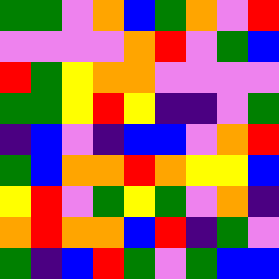[["green", "green", "violet", "orange", "blue", "green", "orange", "violet", "red"], ["violet", "violet", "violet", "violet", "orange", "red", "violet", "green", "blue"], ["red", "green", "yellow", "orange", "orange", "violet", "violet", "violet", "violet"], ["green", "green", "yellow", "red", "yellow", "indigo", "indigo", "violet", "green"], ["indigo", "blue", "violet", "indigo", "blue", "blue", "violet", "orange", "red"], ["green", "blue", "orange", "orange", "red", "orange", "yellow", "yellow", "blue"], ["yellow", "red", "violet", "green", "yellow", "green", "violet", "orange", "indigo"], ["orange", "red", "orange", "orange", "blue", "red", "indigo", "green", "violet"], ["green", "indigo", "blue", "red", "green", "violet", "green", "blue", "blue"]]